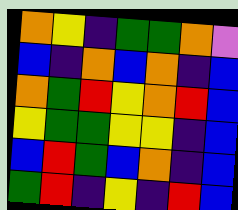[["orange", "yellow", "indigo", "green", "green", "orange", "violet"], ["blue", "indigo", "orange", "blue", "orange", "indigo", "blue"], ["orange", "green", "red", "yellow", "orange", "red", "blue"], ["yellow", "green", "green", "yellow", "yellow", "indigo", "blue"], ["blue", "red", "green", "blue", "orange", "indigo", "blue"], ["green", "red", "indigo", "yellow", "indigo", "red", "blue"]]